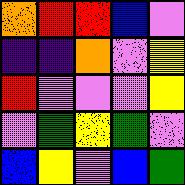[["orange", "red", "red", "blue", "violet"], ["indigo", "indigo", "orange", "violet", "yellow"], ["red", "violet", "violet", "violet", "yellow"], ["violet", "green", "yellow", "green", "violet"], ["blue", "yellow", "violet", "blue", "green"]]